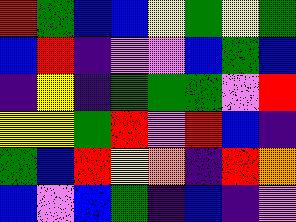[["red", "green", "blue", "blue", "yellow", "green", "yellow", "green"], ["blue", "red", "indigo", "violet", "violet", "blue", "green", "blue"], ["indigo", "yellow", "indigo", "green", "green", "green", "violet", "red"], ["yellow", "yellow", "green", "red", "violet", "red", "blue", "indigo"], ["green", "blue", "red", "yellow", "orange", "indigo", "red", "orange"], ["blue", "violet", "blue", "green", "indigo", "blue", "indigo", "violet"]]